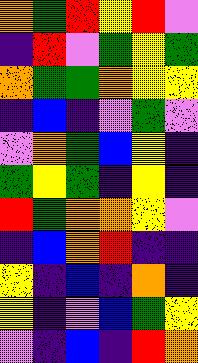[["orange", "green", "red", "yellow", "red", "violet"], ["indigo", "red", "violet", "green", "yellow", "green"], ["orange", "green", "green", "orange", "yellow", "yellow"], ["indigo", "blue", "indigo", "violet", "green", "violet"], ["violet", "orange", "green", "blue", "yellow", "indigo"], ["green", "yellow", "green", "indigo", "yellow", "indigo"], ["red", "green", "orange", "orange", "yellow", "violet"], ["indigo", "blue", "orange", "red", "indigo", "indigo"], ["yellow", "indigo", "blue", "indigo", "orange", "indigo"], ["yellow", "indigo", "violet", "blue", "green", "yellow"], ["violet", "indigo", "blue", "indigo", "red", "orange"]]